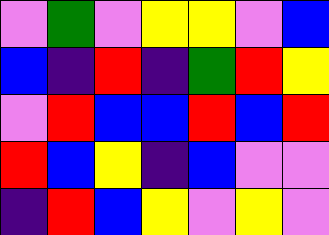[["violet", "green", "violet", "yellow", "yellow", "violet", "blue"], ["blue", "indigo", "red", "indigo", "green", "red", "yellow"], ["violet", "red", "blue", "blue", "red", "blue", "red"], ["red", "blue", "yellow", "indigo", "blue", "violet", "violet"], ["indigo", "red", "blue", "yellow", "violet", "yellow", "violet"]]